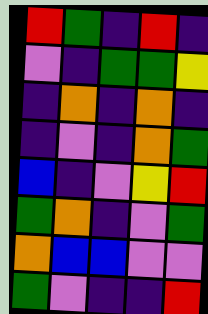[["red", "green", "indigo", "red", "indigo"], ["violet", "indigo", "green", "green", "yellow"], ["indigo", "orange", "indigo", "orange", "indigo"], ["indigo", "violet", "indigo", "orange", "green"], ["blue", "indigo", "violet", "yellow", "red"], ["green", "orange", "indigo", "violet", "green"], ["orange", "blue", "blue", "violet", "violet"], ["green", "violet", "indigo", "indigo", "red"]]